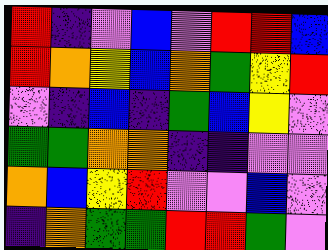[["red", "indigo", "violet", "blue", "violet", "red", "red", "blue"], ["red", "orange", "yellow", "blue", "orange", "green", "yellow", "red"], ["violet", "indigo", "blue", "indigo", "green", "blue", "yellow", "violet"], ["green", "green", "orange", "orange", "indigo", "indigo", "violet", "violet"], ["orange", "blue", "yellow", "red", "violet", "violet", "blue", "violet"], ["indigo", "orange", "green", "green", "red", "red", "green", "violet"]]